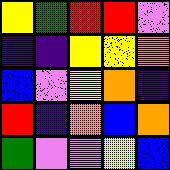[["yellow", "green", "red", "red", "violet"], ["indigo", "indigo", "yellow", "yellow", "orange"], ["blue", "violet", "yellow", "orange", "indigo"], ["red", "indigo", "orange", "blue", "orange"], ["green", "violet", "violet", "yellow", "blue"]]